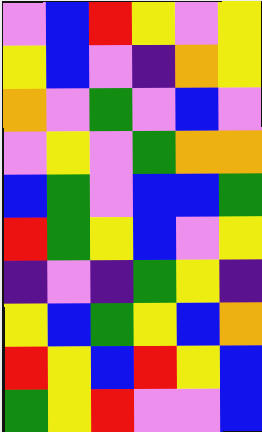[["violet", "blue", "red", "yellow", "violet", "yellow"], ["yellow", "blue", "violet", "indigo", "orange", "yellow"], ["orange", "violet", "green", "violet", "blue", "violet"], ["violet", "yellow", "violet", "green", "orange", "orange"], ["blue", "green", "violet", "blue", "blue", "green"], ["red", "green", "yellow", "blue", "violet", "yellow"], ["indigo", "violet", "indigo", "green", "yellow", "indigo"], ["yellow", "blue", "green", "yellow", "blue", "orange"], ["red", "yellow", "blue", "red", "yellow", "blue"], ["green", "yellow", "red", "violet", "violet", "blue"]]